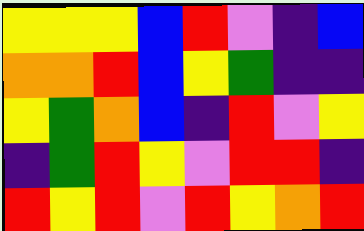[["yellow", "yellow", "yellow", "blue", "red", "violet", "indigo", "blue"], ["orange", "orange", "red", "blue", "yellow", "green", "indigo", "indigo"], ["yellow", "green", "orange", "blue", "indigo", "red", "violet", "yellow"], ["indigo", "green", "red", "yellow", "violet", "red", "red", "indigo"], ["red", "yellow", "red", "violet", "red", "yellow", "orange", "red"]]